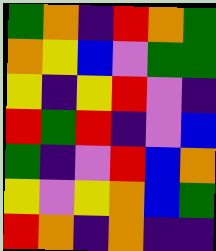[["green", "orange", "indigo", "red", "orange", "green"], ["orange", "yellow", "blue", "violet", "green", "green"], ["yellow", "indigo", "yellow", "red", "violet", "indigo"], ["red", "green", "red", "indigo", "violet", "blue"], ["green", "indigo", "violet", "red", "blue", "orange"], ["yellow", "violet", "yellow", "orange", "blue", "green"], ["red", "orange", "indigo", "orange", "indigo", "indigo"]]